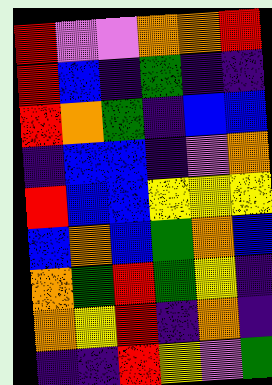[["red", "violet", "violet", "orange", "orange", "red"], ["red", "blue", "indigo", "green", "indigo", "indigo"], ["red", "orange", "green", "indigo", "blue", "blue"], ["indigo", "blue", "blue", "indigo", "violet", "orange"], ["red", "blue", "blue", "yellow", "yellow", "yellow"], ["blue", "orange", "blue", "green", "orange", "blue"], ["orange", "green", "red", "green", "yellow", "indigo"], ["orange", "yellow", "red", "indigo", "orange", "indigo"], ["indigo", "indigo", "red", "yellow", "violet", "green"]]